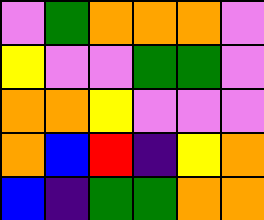[["violet", "green", "orange", "orange", "orange", "violet"], ["yellow", "violet", "violet", "green", "green", "violet"], ["orange", "orange", "yellow", "violet", "violet", "violet"], ["orange", "blue", "red", "indigo", "yellow", "orange"], ["blue", "indigo", "green", "green", "orange", "orange"]]